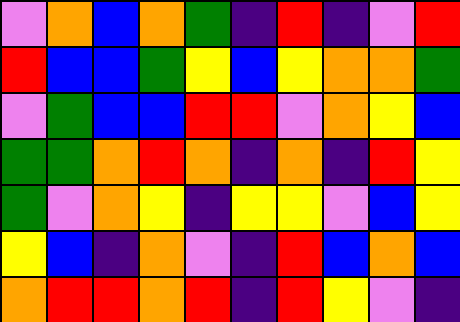[["violet", "orange", "blue", "orange", "green", "indigo", "red", "indigo", "violet", "red"], ["red", "blue", "blue", "green", "yellow", "blue", "yellow", "orange", "orange", "green"], ["violet", "green", "blue", "blue", "red", "red", "violet", "orange", "yellow", "blue"], ["green", "green", "orange", "red", "orange", "indigo", "orange", "indigo", "red", "yellow"], ["green", "violet", "orange", "yellow", "indigo", "yellow", "yellow", "violet", "blue", "yellow"], ["yellow", "blue", "indigo", "orange", "violet", "indigo", "red", "blue", "orange", "blue"], ["orange", "red", "red", "orange", "red", "indigo", "red", "yellow", "violet", "indigo"]]